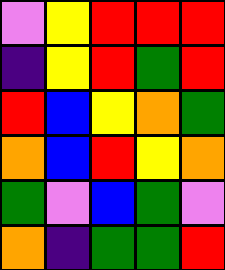[["violet", "yellow", "red", "red", "red"], ["indigo", "yellow", "red", "green", "red"], ["red", "blue", "yellow", "orange", "green"], ["orange", "blue", "red", "yellow", "orange"], ["green", "violet", "blue", "green", "violet"], ["orange", "indigo", "green", "green", "red"]]